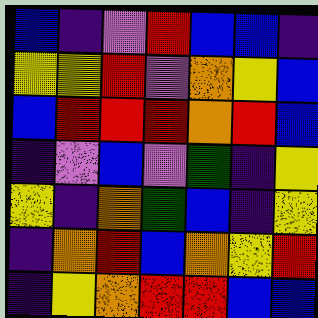[["blue", "indigo", "violet", "red", "blue", "blue", "indigo"], ["yellow", "yellow", "red", "violet", "orange", "yellow", "blue"], ["blue", "red", "red", "red", "orange", "red", "blue"], ["indigo", "violet", "blue", "violet", "green", "indigo", "yellow"], ["yellow", "indigo", "orange", "green", "blue", "indigo", "yellow"], ["indigo", "orange", "red", "blue", "orange", "yellow", "red"], ["indigo", "yellow", "orange", "red", "red", "blue", "blue"]]